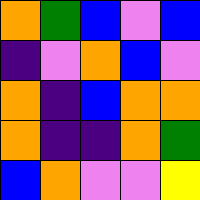[["orange", "green", "blue", "violet", "blue"], ["indigo", "violet", "orange", "blue", "violet"], ["orange", "indigo", "blue", "orange", "orange"], ["orange", "indigo", "indigo", "orange", "green"], ["blue", "orange", "violet", "violet", "yellow"]]